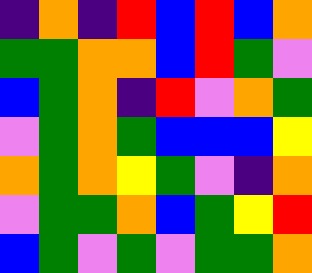[["indigo", "orange", "indigo", "red", "blue", "red", "blue", "orange"], ["green", "green", "orange", "orange", "blue", "red", "green", "violet"], ["blue", "green", "orange", "indigo", "red", "violet", "orange", "green"], ["violet", "green", "orange", "green", "blue", "blue", "blue", "yellow"], ["orange", "green", "orange", "yellow", "green", "violet", "indigo", "orange"], ["violet", "green", "green", "orange", "blue", "green", "yellow", "red"], ["blue", "green", "violet", "green", "violet", "green", "green", "orange"]]